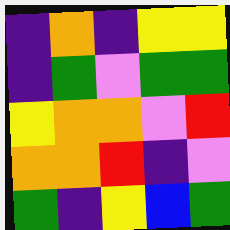[["indigo", "orange", "indigo", "yellow", "yellow"], ["indigo", "green", "violet", "green", "green"], ["yellow", "orange", "orange", "violet", "red"], ["orange", "orange", "red", "indigo", "violet"], ["green", "indigo", "yellow", "blue", "green"]]